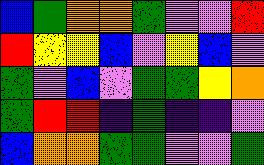[["blue", "green", "orange", "orange", "green", "violet", "violet", "red"], ["red", "yellow", "yellow", "blue", "violet", "yellow", "blue", "violet"], ["green", "violet", "blue", "violet", "green", "green", "yellow", "orange"], ["green", "red", "red", "indigo", "green", "indigo", "indigo", "violet"], ["blue", "orange", "orange", "green", "green", "violet", "violet", "green"]]